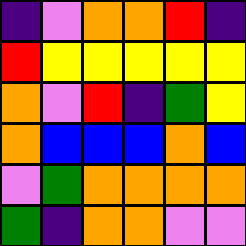[["indigo", "violet", "orange", "orange", "red", "indigo"], ["red", "yellow", "yellow", "yellow", "yellow", "yellow"], ["orange", "violet", "red", "indigo", "green", "yellow"], ["orange", "blue", "blue", "blue", "orange", "blue"], ["violet", "green", "orange", "orange", "orange", "orange"], ["green", "indigo", "orange", "orange", "violet", "violet"]]